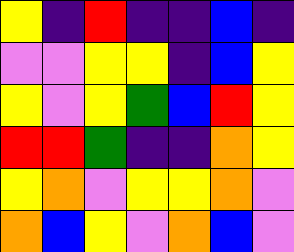[["yellow", "indigo", "red", "indigo", "indigo", "blue", "indigo"], ["violet", "violet", "yellow", "yellow", "indigo", "blue", "yellow"], ["yellow", "violet", "yellow", "green", "blue", "red", "yellow"], ["red", "red", "green", "indigo", "indigo", "orange", "yellow"], ["yellow", "orange", "violet", "yellow", "yellow", "orange", "violet"], ["orange", "blue", "yellow", "violet", "orange", "blue", "violet"]]